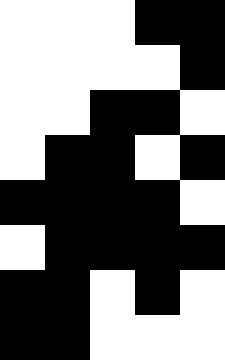[["white", "white", "white", "black", "black"], ["white", "white", "white", "white", "black"], ["white", "white", "black", "black", "white"], ["white", "black", "black", "white", "black"], ["black", "black", "black", "black", "white"], ["white", "black", "black", "black", "black"], ["black", "black", "white", "black", "white"], ["black", "black", "white", "white", "white"]]